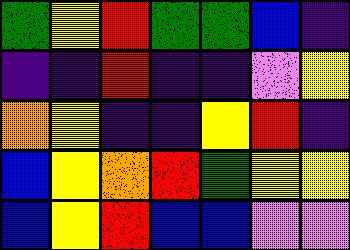[["green", "yellow", "red", "green", "green", "blue", "indigo"], ["indigo", "indigo", "red", "indigo", "indigo", "violet", "yellow"], ["orange", "yellow", "indigo", "indigo", "yellow", "red", "indigo"], ["blue", "yellow", "orange", "red", "green", "yellow", "yellow"], ["blue", "yellow", "red", "blue", "blue", "violet", "violet"]]